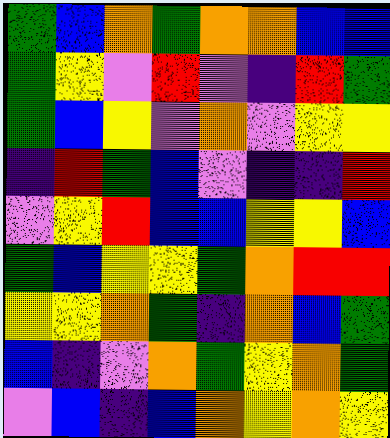[["green", "blue", "orange", "green", "orange", "orange", "blue", "blue"], ["green", "yellow", "violet", "red", "violet", "indigo", "red", "green"], ["green", "blue", "yellow", "violet", "orange", "violet", "yellow", "yellow"], ["indigo", "red", "green", "blue", "violet", "indigo", "indigo", "red"], ["violet", "yellow", "red", "blue", "blue", "yellow", "yellow", "blue"], ["green", "blue", "yellow", "yellow", "green", "orange", "red", "red"], ["yellow", "yellow", "orange", "green", "indigo", "orange", "blue", "green"], ["blue", "indigo", "violet", "orange", "green", "yellow", "orange", "green"], ["violet", "blue", "indigo", "blue", "orange", "yellow", "orange", "yellow"]]